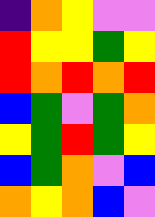[["indigo", "orange", "yellow", "violet", "violet"], ["red", "yellow", "yellow", "green", "yellow"], ["red", "orange", "red", "orange", "red"], ["blue", "green", "violet", "green", "orange"], ["yellow", "green", "red", "green", "yellow"], ["blue", "green", "orange", "violet", "blue"], ["orange", "yellow", "orange", "blue", "violet"]]